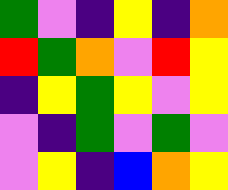[["green", "violet", "indigo", "yellow", "indigo", "orange"], ["red", "green", "orange", "violet", "red", "yellow"], ["indigo", "yellow", "green", "yellow", "violet", "yellow"], ["violet", "indigo", "green", "violet", "green", "violet"], ["violet", "yellow", "indigo", "blue", "orange", "yellow"]]